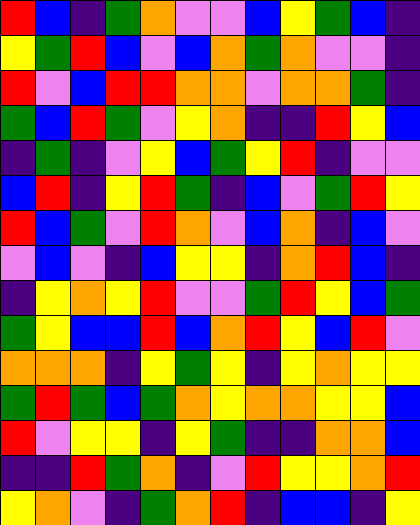[["red", "blue", "indigo", "green", "orange", "violet", "violet", "blue", "yellow", "green", "blue", "indigo"], ["yellow", "green", "red", "blue", "violet", "blue", "orange", "green", "orange", "violet", "violet", "indigo"], ["red", "violet", "blue", "red", "red", "orange", "orange", "violet", "orange", "orange", "green", "indigo"], ["green", "blue", "red", "green", "violet", "yellow", "orange", "indigo", "indigo", "red", "yellow", "blue"], ["indigo", "green", "indigo", "violet", "yellow", "blue", "green", "yellow", "red", "indigo", "violet", "violet"], ["blue", "red", "indigo", "yellow", "red", "green", "indigo", "blue", "violet", "green", "red", "yellow"], ["red", "blue", "green", "violet", "red", "orange", "violet", "blue", "orange", "indigo", "blue", "violet"], ["violet", "blue", "violet", "indigo", "blue", "yellow", "yellow", "indigo", "orange", "red", "blue", "indigo"], ["indigo", "yellow", "orange", "yellow", "red", "violet", "violet", "green", "red", "yellow", "blue", "green"], ["green", "yellow", "blue", "blue", "red", "blue", "orange", "red", "yellow", "blue", "red", "violet"], ["orange", "orange", "orange", "indigo", "yellow", "green", "yellow", "indigo", "yellow", "orange", "yellow", "yellow"], ["green", "red", "green", "blue", "green", "orange", "yellow", "orange", "orange", "yellow", "yellow", "blue"], ["red", "violet", "yellow", "yellow", "indigo", "yellow", "green", "indigo", "indigo", "orange", "orange", "blue"], ["indigo", "indigo", "red", "green", "orange", "indigo", "violet", "red", "yellow", "yellow", "orange", "red"], ["yellow", "orange", "violet", "indigo", "green", "orange", "red", "indigo", "blue", "blue", "indigo", "yellow"]]